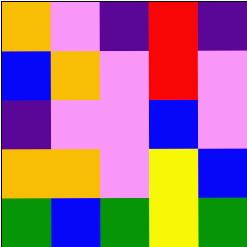[["orange", "violet", "indigo", "red", "indigo"], ["blue", "orange", "violet", "red", "violet"], ["indigo", "violet", "violet", "blue", "violet"], ["orange", "orange", "violet", "yellow", "blue"], ["green", "blue", "green", "yellow", "green"]]